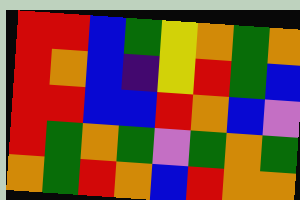[["red", "red", "blue", "green", "yellow", "orange", "green", "orange"], ["red", "orange", "blue", "indigo", "yellow", "red", "green", "blue"], ["red", "red", "blue", "blue", "red", "orange", "blue", "violet"], ["red", "green", "orange", "green", "violet", "green", "orange", "green"], ["orange", "green", "red", "orange", "blue", "red", "orange", "orange"]]